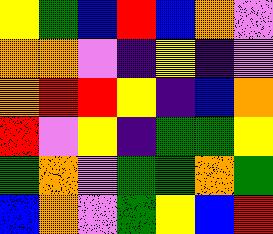[["yellow", "green", "blue", "red", "blue", "orange", "violet"], ["orange", "orange", "violet", "indigo", "yellow", "indigo", "violet"], ["orange", "red", "red", "yellow", "indigo", "blue", "orange"], ["red", "violet", "yellow", "indigo", "green", "green", "yellow"], ["green", "orange", "violet", "green", "green", "orange", "green"], ["blue", "orange", "violet", "green", "yellow", "blue", "red"]]